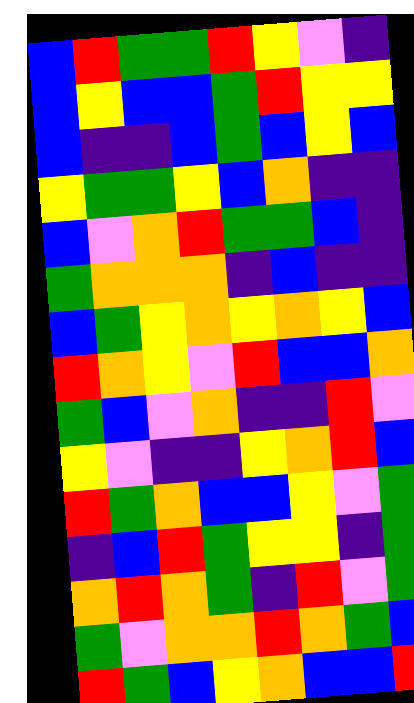[["blue", "red", "green", "green", "red", "yellow", "violet", "indigo"], ["blue", "yellow", "blue", "blue", "green", "red", "yellow", "yellow"], ["blue", "indigo", "indigo", "blue", "green", "blue", "yellow", "blue"], ["yellow", "green", "green", "yellow", "blue", "orange", "indigo", "indigo"], ["blue", "violet", "orange", "red", "green", "green", "blue", "indigo"], ["green", "orange", "orange", "orange", "indigo", "blue", "indigo", "indigo"], ["blue", "green", "yellow", "orange", "yellow", "orange", "yellow", "blue"], ["red", "orange", "yellow", "violet", "red", "blue", "blue", "orange"], ["green", "blue", "violet", "orange", "indigo", "indigo", "red", "violet"], ["yellow", "violet", "indigo", "indigo", "yellow", "orange", "red", "blue"], ["red", "green", "orange", "blue", "blue", "yellow", "violet", "green"], ["indigo", "blue", "red", "green", "yellow", "yellow", "indigo", "green"], ["orange", "red", "orange", "green", "indigo", "red", "violet", "green"], ["green", "violet", "orange", "orange", "red", "orange", "green", "blue"], ["red", "green", "blue", "yellow", "orange", "blue", "blue", "red"]]